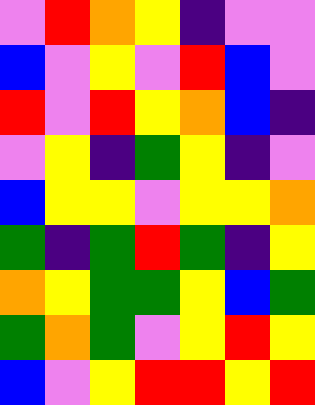[["violet", "red", "orange", "yellow", "indigo", "violet", "violet"], ["blue", "violet", "yellow", "violet", "red", "blue", "violet"], ["red", "violet", "red", "yellow", "orange", "blue", "indigo"], ["violet", "yellow", "indigo", "green", "yellow", "indigo", "violet"], ["blue", "yellow", "yellow", "violet", "yellow", "yellow", "orange"], ["green", "indigo", "green", "red", "green", "indigo", "yellow"], ["orange", "yellow", "green", "green", "yellow", "blue", "green"], ["green", "orange", "green", "violet", "yellow", "red", "yellow"], ["blue", "violet", "yellow", "red", "red", "yellow", "red"]]